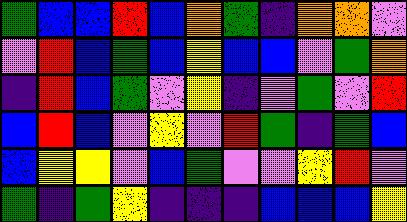[["green", "blue", "blue", "red", "blue", "orange", "green", "indigo", "orange", "orange", "violet"], ["violet", "red", "blue", "green", "blue", "yellow", "blue", "blue", "violet", "green", "orange"], ["indigo", "red", "blue", "green", "violet", "yellow", "indigo", "violet", "green", "violet", "red"], ["blue", "red", "blue", "violet", "yellow", "violet", "red", "green", "indigo", "green", "blue"], ["blue", "yellow", "yellow", "violet", "blue", "green", "violet", "violet", "yellow", "red", "violet"], ["green", "indigo", "green", "yellow", "indigo", "indigo", "indigo", "blue", "blue", "blue", "yellow"]]